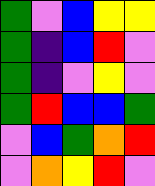[["green", "violet", "blue", "yellow", "yellow"], ["green", "indigo", "blue", "red", "violet"], ["green", "indigo", "violet", "yellow", "violet"], ["green", "red", "blue", "blue", "green"], ["violet", "blue", "green", "orange", "red"], ["violet", "orange", "yellow", "red", "violet"]]